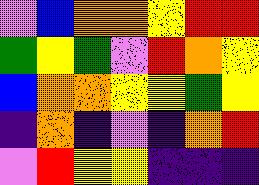[["violet", "blue", "orange", "orange", "yellow", "red", "red"], ["green", "yellow", "green", "violet", "red", "orange", "yellow"], ["blue", "orange", "orange", "yellow", "yellow", "green", "yellow"], ["indigo", "orange", "indigo", "violet", "indigo", "orange", "red"], ["violet", "red", "yellow", "yellow", "indigo", "indigo", "indigo"]]